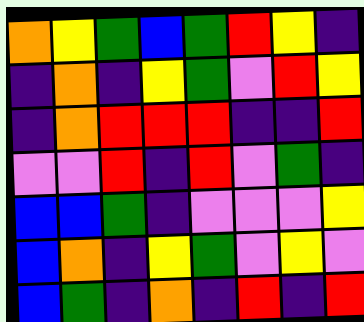[["orange", "yellow", "green", "blue", "green", "red", "yellow", "indigo"], ["indigo", "orange", "indigo", "yellow", "green", "violet", "red", "yellow"], ["indigo", "orange", "red", "red", "red", "indigo", "indigo", "red"], ["violet", "violet", "red", "indigo", "red", "violet", "green", "indigo"], ["blue", "blue", "green", "indigo", "violet", "violet", "violet", "yellow"], ["blue", "orange", "indigo", "yellow", "green", "violet", "yellow", "violet"], ["blue", "green", "indigo", "orange", "indigo", "red", "indigo", "red"]]